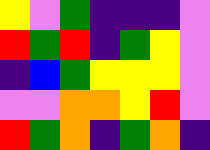[["yellow", "violet", "green", "indigo", "indigo", "indigo", "violet"], ["red", "green", "red", "indigo", "green", "yellow", "violet"], ["indigo", "blue", "green", "yellow", "yellow", "yellow", "violet"], ["violet", "violet", "orange", "orange", "yellow", "red", "violet"], ["red", "green", "orange", "indigo", "green", "orange", "indigo"]]